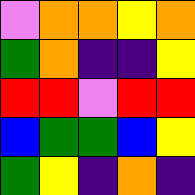[["violet", "orange", "orange", "yellow", "orange"], ["green", "orange", "indigo", "indigo", "yellow"], ["red", "red", "violet", "red", "red"], ["blue", "green", "green", "blue", "yellow"], ["green", "yellow", "indigo", "orange", "indigo"]]